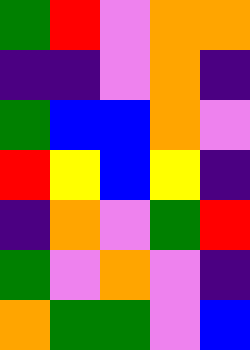[["green", "red", "violet", "orange", "orange"], ["indigo", "indigo", "violet", "orange", "indigo"], ["green", "blue", "blue", "orange", "violet"], ["red", "yellow", "blue", "yellow", "indigo"], ["indigo", "orange", "violet", "green", "red"], ["green", "violet", "orange", "violet", "indigo"], ["orange", "green", "green", "violet", "blue"]]